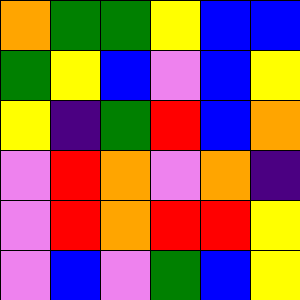[["orange", "green", "green", "yellow", "blue", "blue"], ["green", "yellow", "blue", "violet", "blue", "yellow"], ["yellow", "indigo", "green", "red", "blue", "orange"], ["violet", "red", "orange", "violet", "orange", "indigo"], ["violet", "red", "orange", "red", "red", "yellow"], ["violet", "blue", "violet", "green", "blue", "yellow"]]